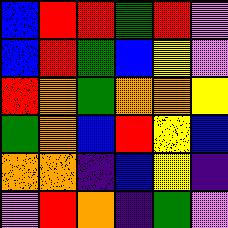[["blue", "red", "red", "green", "red", "violet"], ["blue", "red", "green", "blue", "yellow", "violet"], ["red", "orange", "green", "orange", "orange", "yellow"], ["green", "orange", "blue", "red", "yellow", "blue"], ["orange", "orange", "indigo", "blue", "yellow", "indigo"], ["violet", "red", "orange", "indigo", "green", "violet"]]